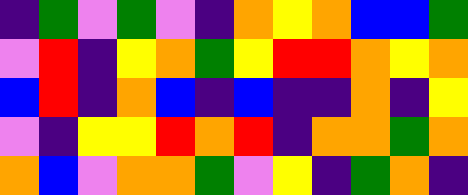[["indigo", "green", "violet", "green", "violet", "indigo", "orange", "yellow", "orange", "blue", "blue", "green"], ["violet", "red", "indigo", "yellow", "orange", "green", "yellow", "red", "red", "orange", "yellow", "orange"], ["blue", "red", "indigo", "orange", "blue", "indigo", "blue", "indigo", "indigo", "orange", "indigo", "yellow"], ["violet", "indigo", "yellow", "yellow", "red", "orange", "red", "indigo", "orange", "orange", "green", "orange"], ["orange", "blue", "violet", "orange", "orange", "green", "violet", "yellow", "indigo", "green", "orange", "indigo"]]